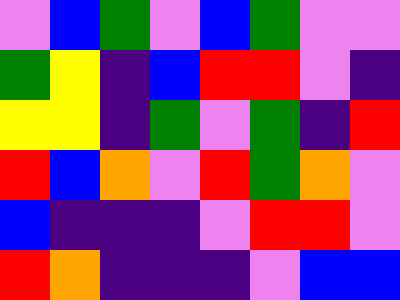[["violet", "blue", "green", "violet", "blue", "green", "violet", "violet"], ["green", "yellow", "indigo", "blue", "red", "red", "violet", "indigo"], ["yellow", "yellow", "indigo", "green", "violet", "green", "indigo", "red"], ["red", "blue", "orange", "violet", "red", "green", "orange", "violet"], ["blue", "indigo", "indigo", "indigo", "violet", "red", "red", "violet"], ["red", "orange", "indigo", "indigo", "indigo", "violet", "blue", "blue"]]